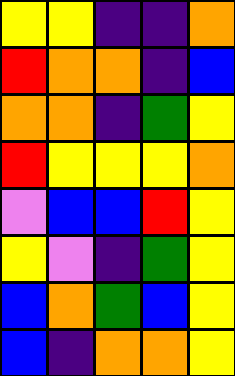[["yellow", "yellow", "indigo", "indigo", "orange"], ["red", "orange", "orange", "indigo", "blue"], ["orange", "orange", "indigo", "green", "yellow"], ["red", "yellow", "yellow", "yellow", "orange"], ["violet", "blue", "blue", "red", "yellow"], ["yellow", "violet", "indigo", "green", "yellow"], ["blue", "orange", "green", "blue", "yellow"], ["blue", "indigo", "orange", "orange", "yellow"]]